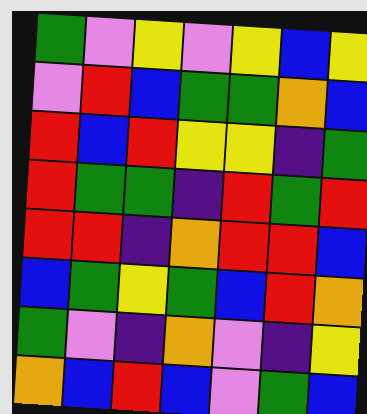[["green", "violet", "yellow", "violet", "yellow", "blue", "yellow"], ["violet", "red", "blue", "green", "green", "orange", "blue"], ["red", "blue", "red", "yellow", "yellow", "indigo", "green"], ["red", "green", "green", "indigo", "red", "green", "red"], ["red", "red", "indigo", "orange", "red", "red", "blue"], ["blue", "green", "yellow", "green", "blue", "red", "orange"], ["green", "violet", "indigo", "orange", "violet", "indigo", "yellow"], ["orange", "blue", "red", "blue", "violet", "green", "blue"]]